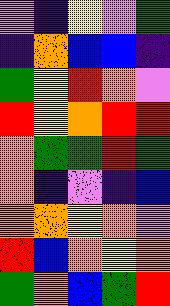[["violet", "indigo", "yellow", "violet", "green"], ["indigo", "orange", "blue", "blue", "indigo"], ["green", "yellow", "red", "orange", "violet"], ["red", "yellow", "orange", "red", "red"], ["orange", "green", "green", "red", "green"], ["orange", "indigo", "violet", "indigo", "blue"], ["orange", "orange", "yellow", "orange", "violet"], ["red", "blue", "orange", "yellow", "orange"], ["green", "orange", "blue", "green", "red"]]